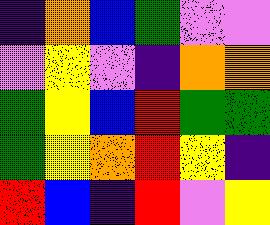[["indigo", "orange", "blue", "green", "violet", "violet"], ["violet", "yellow", "violet", "indigo", "orange", "orange"], ["green", "yellow", "blue", "red", "green", "green"], ["green", "yellow", "orange", "red", "yellow", "indigo"], ["red", "blue", "indigo", "red", "violet", "yellow"]]